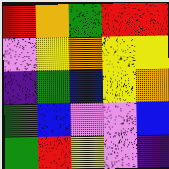[["red", "orange", "green", "red", "red"], ["violet", "yellow", "orange", "yellow", "yellow"], ["indigo", "green", "blue", "yellow", "orange"], ["green", "blue", "violet", "violet", "blue"], ["green", "red", "yellow", "violet", "indigo"]]